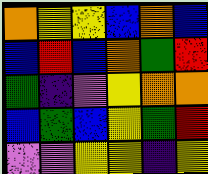[["orange", "yellow", "yellow", "blue", "orange", "blue"], ["blue", "red", "blue", "orange", "green", "red"], ["green", "indigo", "violet", "yellow", "orange", "orange"], ["blue", "green", "blue", "yellow", "green", "red"], ["violet", "violet", "yellow", "yellow", "indigo", "yellow"]]